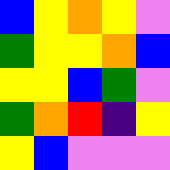[["blue", "yellow", "orange", "yellow", "violet"], ["green", "yellow", "yellow", "orange", "blue"], ["yellow", "yellow", "blue", "green", "violet"], ["green", "orange", "red", "indigo", "yellow"], ["yellow", "blue", "violet", "violet", "violet"]]